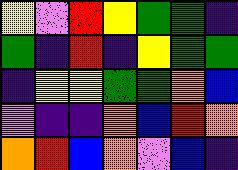[["yellow", "violet", "red", "yellow", "green", "green", "indigo"], ["green", "indigo", "red", "indigo", "yellow", "green", "green"], ["indigo", "yellow", "yellow", "green", "green", "orange", "blue"], ["violet", "indigo", "indigo", "orange", "blue", "red", "orange"], ["orange", "red", "blue", "orange", "violet", "blue", "indigo"]]